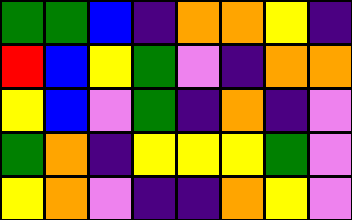[["green", "green", "blue", "indigo", "orange", "orange", "yellow", "indigo"], ["red", "blue", "yellow", "green", "violet", "indigo", "orange", "orange"], ["yellow", "blue", "violet", "green", "indigo", "orange", "indigo", "violet"], ["green", "orange", "indigo", "yellow", "yellow", "yellow", "green", "violet"], ["yellow", "orange", "violet", "indigo", "indigo", "orange", "yellow", "violet"]]